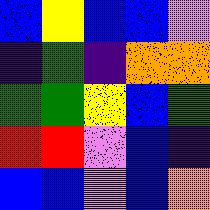[["blue", "yellow", "blue", "blue", "violet"], ["indigo", "green", "indigo", "orange", "orange"], ["green", "green", "yellow", "blue", "green"], ["red", "red", "violet", "blue", "indigo"], ["blue", "blue", "violet", "blue", "orange"]]